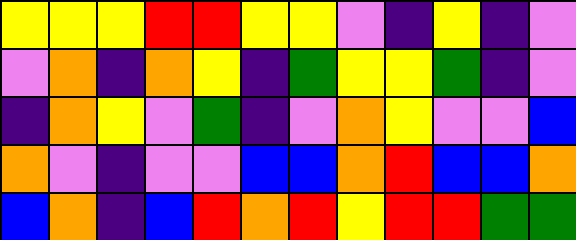[["yellow", "yellow", "yellow", "red", "red", "yellow", "yellow", "violet", "indigo", "yellow", "indigo", "violet"], ["violet", "orange", "indigo", "orange", "yellow", "indigo", "green", "yellow", "yellow", "green", "indigo", "violet"], ["indigo", "orange", "yellow", "violet", "green", "indigo", "violet", "orange", "yellow", "violet", "violet", "blue"], ["orange", "violet", "indigo", "violet", "violet", "blue", "blue", "orange", "red", "blue", "blue", "orange"], ["blue", "orange", "indigo", "blue", "red", "orange", "red", "yellow", "red", "red", "green", "green"]]